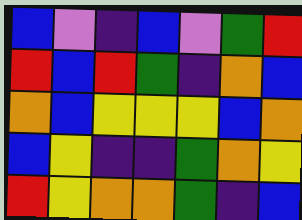[["blue", "violet", "indigo", "blue", "violet", "green", "red"], ["red", "blue", "red", "green", "indigo", "orange", "blue"], ["orange", "blue", "yellow", "yellow", "yellow", "blue", "orange"], ["blue", "yellow", "indigo", "indigo", "green", "orange", "yellow"], ["red", "yellow", "orange", "orange", "green", "indigo", "blue"]]